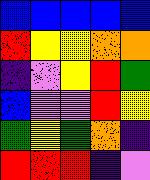[["blue", "blue", "blue", "blue", "blue"], ["red", "yellow", "yellow", "orange", "orange"], ["indigo", "violet", "yellow", "red", "green"], ["blue", "violet", "violet", "red", "yellow"], ["green", "yellow", "green", "orange", "indigo"], ["red", "red", "red", "indigo", "violet"]]